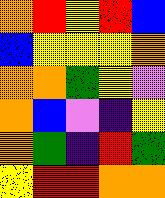[["orange", "red", "yellow", "red", "blue"], ["blue", "yellow", "yellow", "yellow", "orange"], ["orange", "orange", "green", "yellow", "violet"], ["orange", "blue", "violet", "indigo", "yellow"], ["orange", "green", "indigo", "red", "green"], ["yellow", "red", "red", "orange", "orange"]]